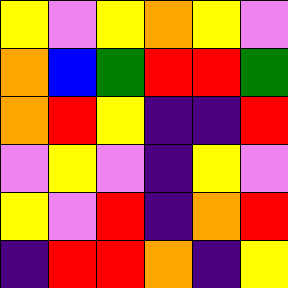[["yellow", "violet", "yellow", "orange", "yellow", "violet"], ["orange", "blue", "green", "red", "red", "green"], ["orange", "red", "yellow", "indigo", "indigo", "red"], ["violet", "yellow", "violet", "indigo", "yellow", "violet"], ["yellow", "violet", "red", "indigo", "orange", "red"], ["indigo", "red", "red", "orange", "indigo", "yellow"]]